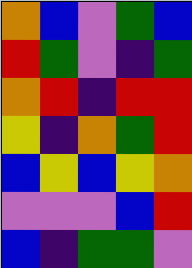[["orange", "blue", "violet", "green", "blue"], ["red", "green", "violet", "indigo", "green"], ["orange", "red", "indigo", "red", "red"], ["yellow", "indigo", "orange", "green", "red"], ["blue", "yellow", "blue", "yellow", "orange"], ["violet", "violet", "violet", "blue", "red"], ["blue", "indigo", "green", "green", "violet"]]